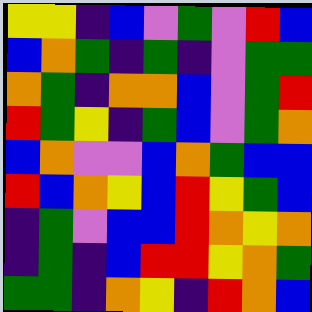[["yellow", "yellow", "indigo", "blue", "violet", "green", "violet", "red", "blue"], ["blue", "orange", "green", "indigo", "green", "indigo", "violet", "green", "green"], ["orange", "green", "indigo", "orange", "orange", "blue", "violet", "green", "red"], ["red", "green", "yellow", "indigo", "green", "blue", "violet", "green", "orange"], ["blue", "orange", "violet", "violet", "blue", "orange", "green", "blue", "blue"], ["red", "blue", "orange", "yellow", "blue", "red", "yellow", "green", "blue"], ["indigo", "green", "violet", "blue", "blue", "red", "orange", "yellow", "orange"], ["indigo", "green", "indigo", "blue", "red", "red", "yellow", "orange", "green"], ["green", "green", "indigo", "orange", "yellow", "indigo", "red", "orange", "blue"]]